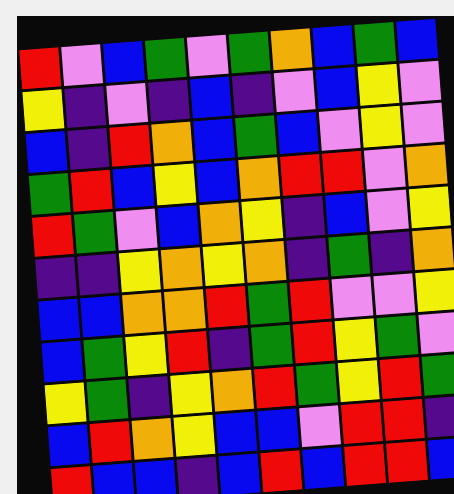[["red", "violet", "blue", "green", "violet", "green", "orange", "blue", "green", "blue"], ["yellow", "indigo", "violet", "indigo", "blue", "indigo", "violet", "blue", "yellow", "violet"], ["blue", "indigo", "red", "orange", "blue", "green", "blue", "violet", "yellow", "violet"], ["green", "red", "blue", "yellow", "blue", "orange", "red", "red", "violet", "orange"], ["red", "green", "violet", "blue", "orange", "yellow", "indigo", "blue", "violet", "yellow"], ["indigo", "indigo", "yellow", "orange", "yellow", "orange", "indigo", "green", "indigo", "orange"], ["blue", "blue", "orange", "orange", "red", "green", "red", "violet", "violet", "yellow"], ["blue", "green", "yellow", "red", "indigo", "green", "red", "yellow", "green", "violet"], ["yellow", "green", "indigo", "yellow", "orange", "red", "green", "yellow", "red", "green"], ["blue", "red", "orange", "yellow", "blue", "blue", "violet", "red", "red", "indigo"], ["red", "blue", "blue", "indigo", "blue", "red", "blue", "red", "red", "blue"]]